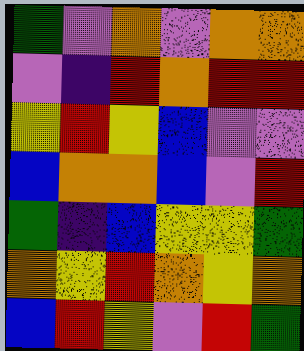[["green", "violet", "orange", "violet", "orange", "orange"], ["violet", "indigo", "red", "orange", "red", "red"], ["yellow", "red", "yellow", "blue", "violet", "violet"], ["blue", "orange", "orange", "blue", "violet", "red"], ["green", "indigo", "blue", "yellow", "yellow", "green"], ["orange", "yellow", "red", "orange", "yellow", "orange"], ["blue", "red", "yellow", "violet", "red", "green"]]